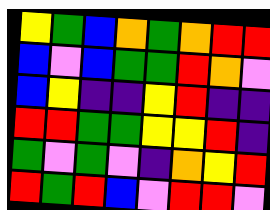[["yellow", "green", "blue", "orange", "green", "orange", "red", "red"], ["blue", "violet", "blue", "green", "green", "red", "orange", "violet"], ["blue", "yellow", "indigo", "indigo", "yellow", "red", "indigo", "indigo"], ["red", "red", "green", "green", "yellow", "yellow", "red", "indigo"], ["green", "violet", "green", "violet", "indigo", "orange", "yellow", "red"], ["red", "green", "red", "blue", "violet", "red", "red", "violet"]]